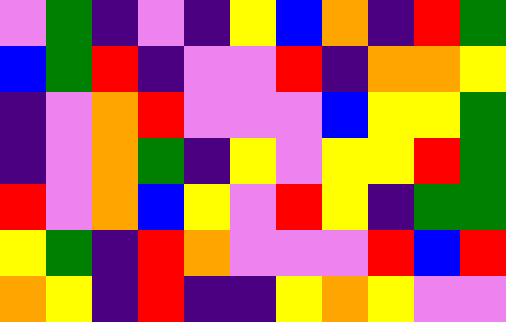[["violet", "green", "indigo", "violet", "indigo", "yellow", "blue", "orange", "indigo", "red", "green"], ["blue", "green", "red", "indigo", "violet", "violet", "red", "indigo", "orange", "orange", "yellow"], ["indigo", "violet", "orange", "red", "violet", "violet", "violet", "blue", "yellow", "yellow", "green"], ["indigo", "violet", "orange", "green", "indigo", "yellow", "violet", "yellow", "yellow", "red", "green"], ["red", "violet", "orange", "blue", "yellow", "violet", "red", "yellow", "indigo", "green", "green"], ["yellow", "green", "indigo", "red", "orange", "violet", "violet", "violet", "red", "blue", "red"], ["orange", "yellow", "indigo", "red", "indigo", "indigo", "yellow", "orange", "yellow", "violet", "violet"]]